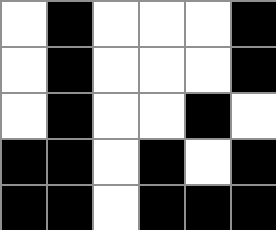[["white", "black", "white", "white", "white", "black"], ["white", "black", "white", "white", "white", "black"], ["white", "black", "white", "white", "black", "white"], ["black", "black", "white", "black", "white", "black"], ["black", "black", "white", "black", "black", "black"]]